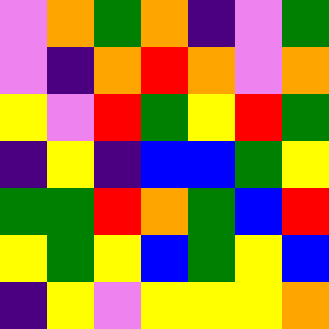[["violet", "orange", "green", "orange", "indigo", "violet", "green"], ["violet", "indigo", "orange", "red", "orange", "violet", "orange"], ["yellow", "violet", "red", "green", "yellow", "red", "green"], ["indigo", "yellow", "indigo", "blue", "blue", "green", "yellow"], ["green", "green", "red", "orange", "green", "blue", "red"], ["yellow", "green", "yellow", "blue", "green", "yellow", "blue"], ["indigo", "yellow", "violet", "yellow", "yellow", "yellow", "orange"]]